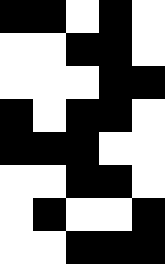[["black", "black", "white", "black", "white"], ["white", "white", "black", "black", "white"], ["white", "white", "white", "black", "black"], ["black", "white", "black", "black", "white"], ["black", "black", "black", "white", "white"], ["white", "white", "black", "black", "white"], ["white", "black", "white", "white", "black"], ["white", "white", "black", "black", "black"]]